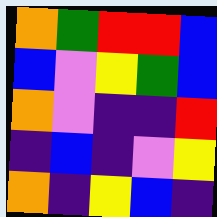[["orange", "green", "red", "red", "blue"], ["blue", "violet", "yellow", "green", "blue"], ["orange", "violet", "indigo", "indigo", "red"], ["indigo", "blue", "indigo", "violet", "yellow"], ["orange", "indigo", "yellow", "blue", "indigo"]]